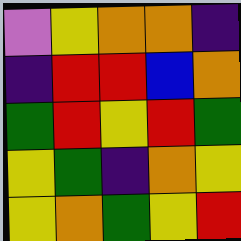[["violet", "yellow", "orange", "orange", "indigo"], ["indigo", "red", "red", "blue", "orange"], ["green", "red", "yellow", "red", "green"], ["yellow", "green", "indigo", "orange", "yellow"], ["yellow", "orange", "green", "yellow", "red"]]